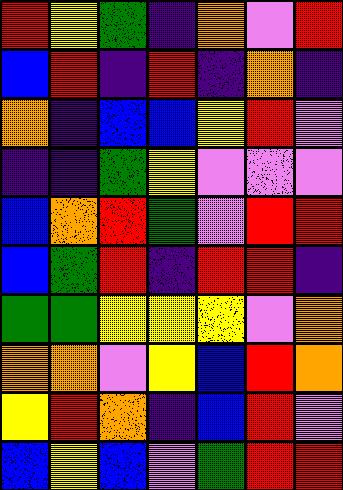[["red", "yellow", "green", "indigo", "orange", "violet", "red"], ["blue", "red", "indigo", "red", "indigo", "orange", "indigo"], ["orange", "indigo", "blue", "blue", "yellow", "red", "violet"], ["indigo", "indigo", "green", "yellow", "violet", "violet", "violet"], ["blue", "orange", "red", "green", "violet", "red", "red"], ["blue", "green", "red", "indigo", "red", "red", "indigo"], ["green", "green", "yellow", "yellow", "yellow", "violet", "orange"], ["orange", "orange", "violet", "yellow", "blue", "red", "orange"], ["yellow", "red", "orange", "indigo", "blue", "red", "violet"], ["blue", "yellow", "blue", "violet", "green", "red", "red"]]